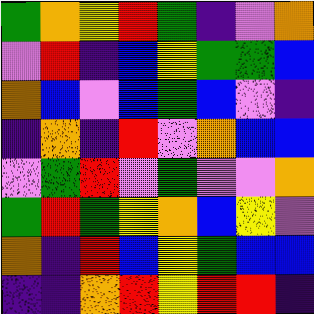[["green", "orange", "yellow", "red", "green", "indigo", "violet", "orange"], ["violet", "red", "indigo", "blue", "yellow", "green", "green", "blue"], ["orange", "blue", "violet", "blue", "green", "blue", "violet", "indigo"], ["indigo", "orange", "indigo", "red", "violet", "orange", "blue", "blue"], ["violet", "green", "red", "violet", "green", "violet", "violet", "orange"], ["green", "red", "green", "yellow", "orange", "blue", "yellow", "violet"], ["orange", "indigo", "red", "blue", "yellow", "green", "blue", "blue"], ["indigo", "indigo", "orange", "red", "yellow", "red", "red", "indigo"]]